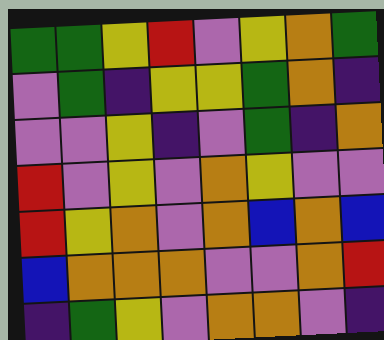[["green", "green", "yellow", "red", "violet", "yellow", "orange", "green"], ["violet", "green", "indigo", "yellow", "yellow", "green", "orange", "indigo"], ["violet", "violet", "yellow", "indigo", "violet", "green", "indigo", "orange"], ["red", "violet", "yellow", "violet", "orange", "yellow", "violet", "violet"], ["red", "yellow", "orange", "violet", "orange", "blue", "orange", "blue"], ["blue", "orange", "orange", "orange", "violet", "violet", "orange", "red"], ["indigo", "green", "yellow", "violet", "orange", "orange", "violet", "indigo"]]